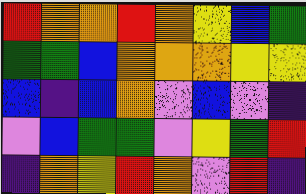[["red", "orange", "orange", "red", "orange", "yellow", "blue", "green"], ["green", "green", "blue", "orange", "orange", "orange", "yellow", "yellow"], ["blue", "indigo", "blue", "orange", "violet", "blue", "violet", "indigo"], ["violet", "blue", "green", "green", "violet", "yellow", "green", "red"], ["indigo", "orange", "yellow", "red", "orange", "violet", "red", "indigo"]]